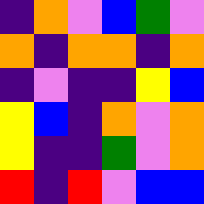[["indigo", "orange", "violet", "blue", "green", "violet"], ["orange", "indigo", "orange", "orange", "indigo", "orange"], ["indigo", "violet", "indigo", "indigo", "yellow", "blue"], ["yellow", "blue", "indigo", "orange", "violet", "orange"], ["yellow", "indigo", "indigo", "green", "violet", "orange"], ["red", "indigo", "red", "violet", "blue", "blue"]]